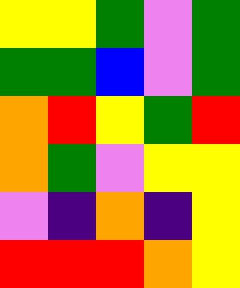[["yellow", "yellow", "green", "violet", "green"], ["green", "green", "blue", "violet", "green"], ["orange", "red", "yellow", "green", "red"], ["orange", "green", "violet", "yellow", "yellow"], ["violet", "indigo", "orange", "indigo", "yellow"], ["red", "red", "red", "orange", "yellow"]]